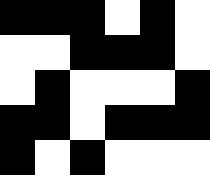[["black", "black", "black", "white", "black", "white"], ["white", "white", "black", "black", "black", "white"], ["white", "black", "white", "white", "white", "black"], ["black", "black", "white", "black", "black", "black"], ["black", "white", "black", "white", "white", "white"]]